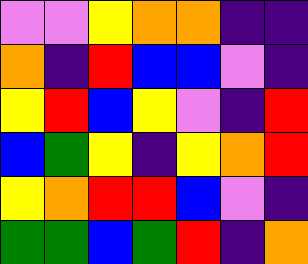[["violet", "violet", "yellow", "orange", "orange", "indigo", "indigo"], ["orange", "indigo", "red", "blue", "blue", "violet", "indigo"], ["yellow", "red", "blue", "yellow", "violet", "indigo", "red"], ["blue", "green", "yellow", "indigo", "yellow", "orange", "red"], ["yellow", "orange", "red", "red", "blue", "violet", "indigo"], ["green", "green", "blue", "green", "red", "indigo", "orange"]]